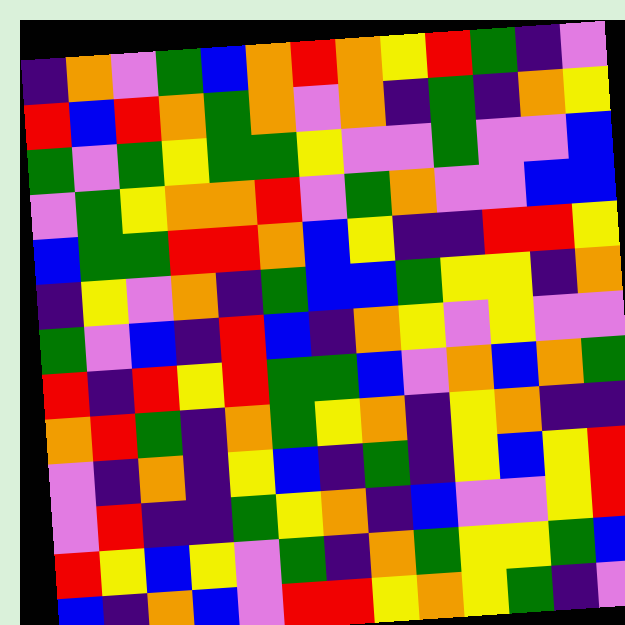[["indigo", "orange", "violet", "green", "blue", "orange", "red", "orange", "yellow", "red", "green", "indigo", "violet"], ["red", "blue", "red", "orange", "green", "orange", "violet", "orange", "indigo", "green", "indigo", "orange", "yellow"], ["green", "violet", "green", "yellow", "green", "green", "yellow", "violet", "violet", "green", "violet", "violet", "blue"], ["violet", "green", "yellow", "orange", "orange", "red", "violet", "green", "orange", "violet", "violet", "blue", "blue"], ["blue", "green", "green", "red", "red", "orange", "blue", "yellow", "indigo", "indigo", "red", "red", "yellow"], ["indigo", "yellow", "violet", "orange", "indigo", "green", "blue", "blue", "green", "yellow", "yellow", "indigo", "orange"], ["green", "violet", "blue", "indigo", "red", "blue", "indigo", "orange", "yellow", "violet", "yellow", "violet", "violet"], ["red", "indigo", "red", "yellow", "red", "green", "green", "blue", "violet", "orange", "blue", "orange", "green"], ["orange", "red", "green", "indigo", "orange", "green", "yellow", "orange", "indigo", "yellow", "orange", "indigo", "indigo"], ["violet", "indigo", "orange", "indigo", "yellow", "blue", "indigo", "green", "indigo", "yellow", "blue", "yellow", "red"], ["violet", "red", "indigo", "indigo", "green", "yellow", "orange", "indigo", "blue", "violet", "violet", "yellow", "red"], ["red", "yellow", "blue", "yellow", "violet", "green", "indigo", "orange", "green", "yellow", "yellow", "green", "blue"], ["blue", "indigo", "orange", "blue", "violet", "red", "red", "yellow", "orange", "yellow", "green", "indigo", "violet"]]